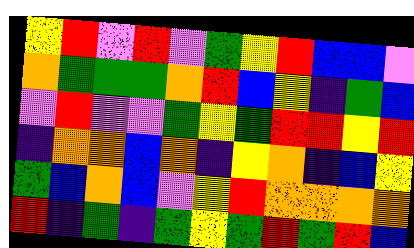[["yellow", "red", "violet", "red", "violet", "green", "yellow", "red", "blue", "blue", "violet"], ["orange", "green", "green", "green", "orange", "red", "blue", "yellow", "indigo", "green", "blue"], ["violet", "red", "violet", "violet", "green", "yellow", "green", "red", "red", "yellow", "red"], ["indigo", "orange", "orange", "blue", "orange", "indigo", "yellow", "orange", "indigo", "blue", "yellow"], ["green", "blue", "orange", "blue", "violet", "yellow", "red", "orange", "orange", "orange", "orange"], ["red", "indigo", "green", "indigo", "green", "yellow", "green", "red", "green", "red", "blue"]]